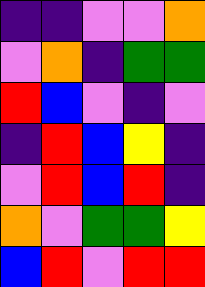[["indigo", "indigo", "violet", "violet", "orange"], ["violet", "orange", "indigo", "green", "green"], ["red", "blue", "violet", "indigo", "violet"], ["indigo", "red", "blue", "yellow", "indigo"], ["violet", "red", "blue", "red", "indigo"], ["orange", "violet", "green", "green", "yellow"], ["blue", "red", "violet", "red", "red"]]